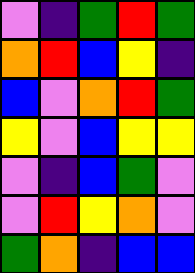[["violet", "indigo", "green", "red", "green"], ["orange", "red", "blue", "yellow", "indigo"], ["blue", "violet", "orange", "red", "green"], ["yellow", "violet", "blue", "yellow", "yellow"], ["violet", "indigo", "blue", "green", "violet"], ["violet", "red", "yellow", "orange", "violet"], ["green", "orange", "indigo", "blue", "blue"]]